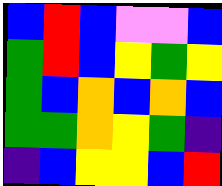[["blue", "red", "blue", "violet", "violet", "blue"], ["green", "red", "blue", "yellow", "green", "yellow"], ["green", "blue", "orange", "blue", "orange", "blue"], ["green", "green", "orange", "yellow", "green", "indigo"], ["indigo", "blue", "yellow", "yellow", "blue", "red"]]